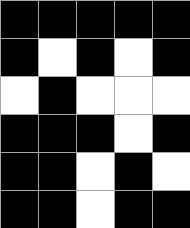[["black", "black", "black", "black", "black"], ["black", "white", "black", "white", "black"], ["white", "black", "white", "white", "white"], ["black", "black", "black", "white", "black"], ["black", "black", "white", "black", "white"], ["black", "black", "white", "black", "black"]]